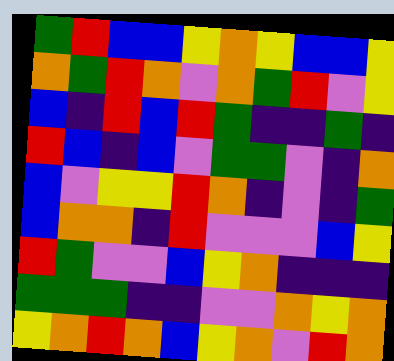[["green", "red", "blue", "blue", "yellow", "orange", "yellow", "blue", "blue", "yellow"], ["orange", "green", "red", "orange", "violet", "orange", "green", "red", "violet", "yellow"], ["blue", "indigo", "red", "blue", "red", "green", "indigo", "indigo", "green", "indigo"], ["red", "blue", "indigo", "blue", "violet", "green", "green", "violet", "indigo", "orange"], ["blue", "violet", "yellow", "yellow", "red", "orange", "indigo", "violet", "indigo", "green"], ["blue", "orange", "orange", "indigo", "red", "violet", "violet", "violet", "blue", "yellow"], ["red", "green", "violet", "violet", "blue", "yellow", "orange", "indigo", "indigo", "indigo"], ["green", "green", "green", "indigo", "indigo", "violet", "violet", "orange", "yellow", "orange"], ["yellow", "orange", "red", "orange", "blue", "yellow", "orange", "violet", "red", "orange"]]